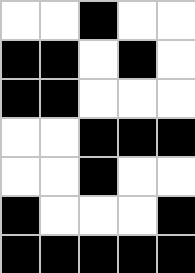[["white", "white", "black", "white", "white"], ["black", "black", "white", "black", "white"], ["black", "black", "white", "white", "white"], ["white", "white", "black", "black", "black"], ["white", "white", "black", "white", "white"], ["black", "white", "white", "white", "black"], ["black", "black", "black", "black", "black"]]